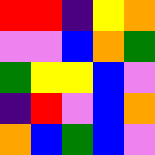[["red", "red", "indigo", "yellow", "orange"], ["violet", "violet", "blue", "orange", "green"], ["green", "yellow", "yellow", "blue", "violet"], ["indigo", "red", "violet", "blue", "orange"], ["orange", "blue", "green", "blue", "violet"]]